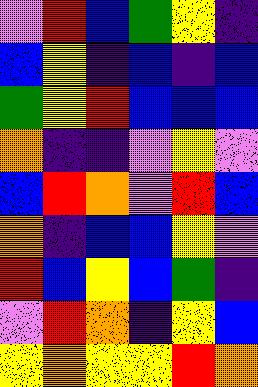[["violet", "red", "blue", "green", "yellow", "indigo"], ["blue", "yellow", "indigo", "blue", "indigo", "blue"], ["green", "yellow", "red", "blue", "blue", "blue"], ["orange", "indigo", "indigo", "violet", "yellow", "violet"], ["blue", "red", "orange", "violet", "red", "blue"], ["orange", "indigo", "blue", "blue", "yellow", "violet"], ["red", "blue", "yellow", "blue", "green", "indigo"], ["violet", "red", "orange", "indigo", "yellow", "blue"], ["yellow", "orange", "yellow", "yellow", "red", "orange"]]